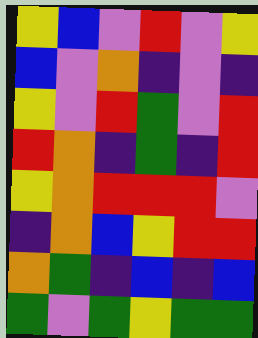[["yellow", "blue", "violet", "red", "violet", "yellow"], ["blue", "violet", "orange", "indigo", "violet", "indigo"], ["yellow", "violet", "red", "green", "violet", "red"], ["red", "orange", "indigo", "green", "indigo", "red"], ["yellow", "orange", "red", "red", "red", "violet"], ["indigo", "orange", "blue", "yellow", "red", "red"], ["orange", "green", "indigo", "blue", "indigo", "blue"], ["green", "violet", "green", "yellow", "green", "green"]]